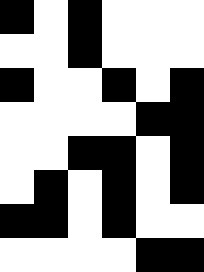[["black", "white", "black", "white", "white", "white"], ["white", "white", "black", "white", "white", "white"], ["black", "white", "white", "black", "white", "black"], ["white", "white", "white", "white", "black", "black"], ["white", "white", "black", "black", "white", "black"], ["white", "black", "white", "black", "white", "black"], ["black", "black", "white", "black", "white", "white"], ["white", "white", "white", "white", "black", "black"]]